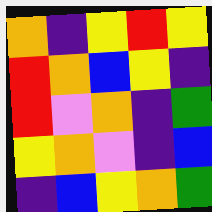[["orange", "indigo", "yellow", "red", "yellow"], ["red", "orange", "blue", "yellow", "indigo"], ["red", "violet", "orange", "indigo", "green"], ["yellow", "orange", "violet", "indigo", "blue"], ["indigo", "blue", "yellow", "orange", "green"]]